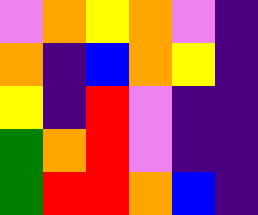[["violet", "orange", "yellow", "orange", "violet", "indigo"], ["orange", "indigo", "blue", "orange", "yellow", "indigo"], ["yellow", "indigo", "red", "violet", "indigo", "indigo"], ["green", "orange", "red", "violet", "indigo", "indigo"], ["green", "red", "red", "orange", "blue", "indigo"]]